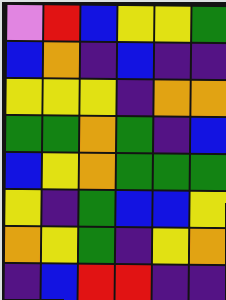[["violet", "red", "blue", "yellow", "yellow", "green"], ["blue", "orange", "indigo", "blue", "indigo", "indigo"], ["yellow", "yellow", "yellow", "indigo", "orange", "orange"], ["green", "green", "orange", "green", "indigo", "blue"], ["blue", "yellow", "orange", "green", "green", "green"], ["yellow", "indigo", "green", "blue", "blue", "yellow"], ["orange", "yellow", "green", "indigo", "yellow", "orange"], ["indigo", "blue", "red", "red", "indigo", "indigo"]]